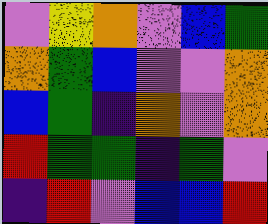[["violet", "yellow", "orange", "violet", "blue", "green"], ["orange", "green", "blue", "violet", "violet", "orange"], ["blue", "green", "indigo", "orange", "violet", "orange"], ["red", "green", "green", "indigo", "green", "violet"], ["indigo", "red", "violet", "blue", "blue", "red"]]